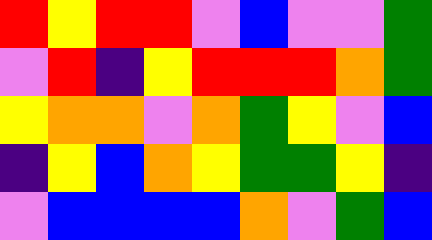[["red", "yellow", "red", "red", "violet", "blue", "violet", "violet", "green"], ["violet", "red", "indigo", "yellow", "red", "red", "red", "orange", "green"], ["yellow", "orange", "orange", "violet", "orange", "green", "yellow", "violet", "blue"], ["indigo", "yellow", "blue", "orange", "yellow", "green", "green", "yellow", "indigo"], ["violet", "blue", "blue", "blue", "blue", "orange", "violet", "green", "blue"]]